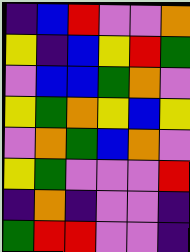[["indigo", "blue", "red", "violet", "violet", "orange"], ["yellow", "indigo", "blue", "yellow", "red", "green"], ["violet", "blue", "blue", "green", "orange", "violet"], ["yellow", "green", "orange", "yellow", "blue", "yellow"], ["violet", "orange", "green", "blue", "orange", "violet"], ["yellow", "green", "violet", "violet", "violet", "red"], ["indigo", "orange", "indigo", "violet", "violet", "indigo"], ["green", "red", "red", "violet", "violet", "indigo"]]